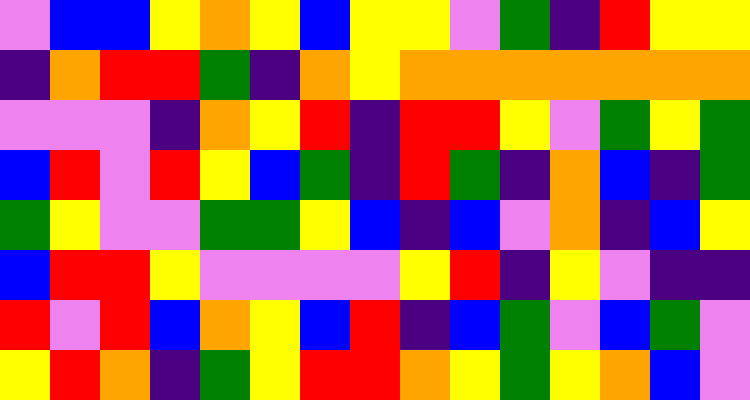[["violet", "blue", "blue", "yellow", "orange", "yellow", "blue", "yellow", "yellow", "violet", "green", "indigo", "red", "yellow", "yellow"], ["indigo", "orange", "red", "red", "green", "indigo", "orange", "yellow", "orange", "orange", "orange", "orange", "orange", "orange", "orange"], ["violet", "violet", "violet", "indigo", "orange", "yellow", "red", "indigo", "red", "red", "yellow", "violet", "green", "yellow", "green"], ["blue", "red", "violet", "red", "yellow", "blue", "green", "indigo", "red", "green", "indigo", "orange", "blue", "indigo", "green"], ["green", "yellow", "violet", "violet", "green", "green", "yellow", "blue", "indigo", "blue", "violet", "orange", "indigo", "blue", "yellow"], ["blue", "red", "red", "yellow", "violet", "violet", "violet", "violet", "yellow", "red", "indigo", "yellow", "violet", "indigo", "indigo"], ["red", "violet", "red", "blue", "orange", "yellow", "blue", "red", "indigo", "blue", "green", "violet", "blue", "green", "violet"], ["yellow", "red", "orange", "indigo", "green", "yellow", "red", "red", "orange", "yellow", "green", "yellow", "orange", "blue", "violet"]]